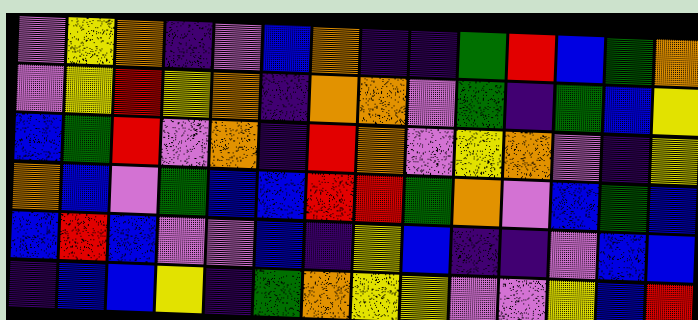[["violet", "yellow", "orange", "indigo", "violet", "blue", "orange", "indigo", "indigo", "green", "red", "blue", "green", "orange"], ["violet", "yellow", "red", "yellow", "orange", "indigo", "orange", "orange", "violet", "green", "indigo", "green", "blue", "yellow"], ["blue", "green", "red", "violet", "orange", "indigo", "red", "orange", "violet", "yellow", "orange", "violet", "indigo", "yellow"], ["orange", "blue", "violet", "green", "blue", "blue", "red", "red", "green", "orange", "violet", "blue", "green", "blue"], ["blue", "red", "blue", "violet", "violet", "blue", "indigo", "yellow", "blue", "indigo", "indigo", "violet", "blue", "blue"], ["indigo", "blue", "blue", "yellow", "indigo", "green", "orange", "yellow", "yellow", "violet", "violet", "yellow", "blue", "red"]]